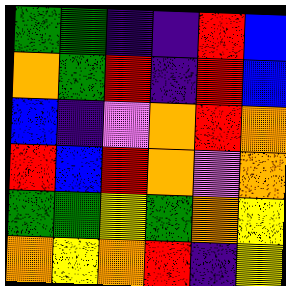[["green", "green", "indigo", "indigo", "red", "blue"], ["orange", "green", "red", "indigo", "red", "blue"], ["blue", "indigo", "violet", "orange", "red", "orange"], ["red", "blue", "red", "orange", "violet", "orange"], ["green", "green", "yellow", "green", "orange", "yellow"], ["orange", "yellow", "orange", "red", "indigo", "yellow"]]